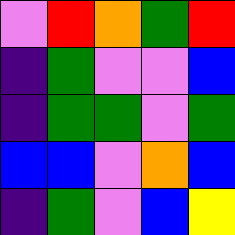[["violet", "red", "orange", "green", "red"], ["indigo", "green", "violet", "violet", "blue"], ["indigo", "green", "green", "violet", "green"], ["blue", "blue", "violet", "orange", "blue"], ["indigo", "green", "violet", "blue", "yellow"]]